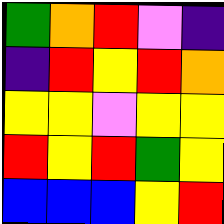[["green", "orange", "red", "violet", "indigo"], ["indigo", "red", "yellow", "red", "orange"], ["yellow", "yellow", "violet", "yellow", "yellow"], ["red", "yellow", "red", "green", "yellow"], ["blue", "blue", "blue", "yellow", "red"]]